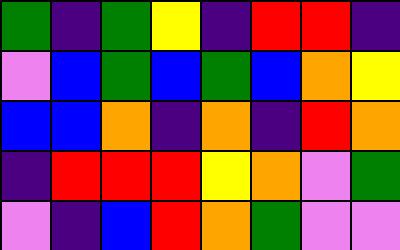[["green", "indigo", "green", "yellow", "indigo", "red", "red", "indigo"], ["violet", "blue", "green", "blue", "green", "blue", "orange", "yellow"], ["blue", "blue", "orange", "indigo", "orange", "indigo", "red", "orange"], ["indigo", "red", "red", "red", "yellow", "orange", "violet", "green"], ["violet", "indigo", "blue", "red", "orange", "green", "violet", "violet"]]